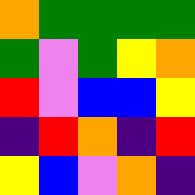[["orange", "green", "green", "green", "green"], ["green", "violet", "green", "yellow", "orange"], ["red", "violet", "blue", "blue", "yellow"], ["indigo", "red", "orange", "indigo", "red"], ["yellow", "blue", "violet", "orange", "indigo"]]